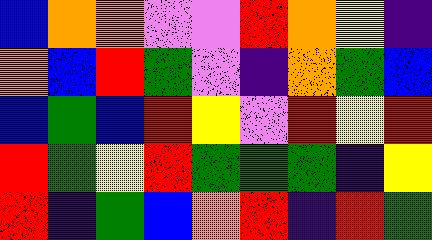[["blue", "orange", "orange", "violet", "violet", "red", "orange", "yellow", "indigo"], ["orange", "blue", "red", "green", "violet", "indigo", "orange", "green", "blue"], ["blue", "green", "blue", "red", "yellow", "violet", "red", "yellow", "red"], ["red", "green", "yellow", "red", "green", "green", "green", "indigo", "yellow"], ["red", "indigo", "green", "blue", "orange", "red", "indigo", "red", "green"]]